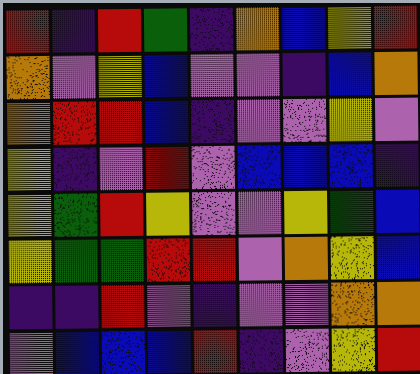[["red", "indigo", "red", "green", "indigo", "orange", "blue", "yellow", "red"], ["orange", "violet", "yellow", "blue", "violet", "violet", "indigo", "blue", "orange"], ["orange", "red", "red", "blue", "indigo", "violet", "violet", "yellow", "violet"], ["yellow", "indigo", "violet", "red", "violet", "blue", "blue", "blue", "indigo"], ["yellow", "green", "red", "yellow", "violet", "violet", "yellow", "green", "blue"], ["yellow", "green", "green", "red", "red", "violet", "orange", "yellow", "blue"], ["indigo", "indigo", "red", "violet", "indigo", "violet", "violet", "orange", "orange"], ["violet", "blue", "blue", "blue", "red", "indigo", "violet", "yellow", "red"]]